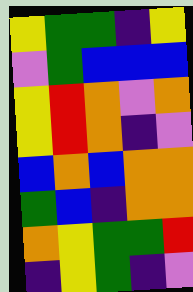[["yellow", "green", "green", "indigo", "yellow"], ["violet", "green", "blue", "blue", "blue"], ["yellow", "red", "orange", "violet", "orange"], ["yellow", "red", "orange", "indigo", "violet"], ["blue", "orange", "blue", "orange", "orange"], ["green", "blue", "indigo", "orange", "orange"], ["orange", "yellow", "green", "green", "red"], ["indigo", "yellow", "green", "indigo", "violet"]]